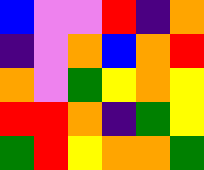[["blue", "violet", "violet", "red", "indigo", "orange"], ["indigo", "violet", "orange", "blue", "orange", "red"], ["orange", "violet", "green", "yellow", "orange", "yellow"], ["red", "red", "orange", "indigo", "green", "yellow"], ["green", "red", "yellow", "orange", "orange", "green"]]